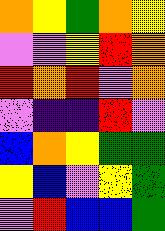[["orange", "yellow", "green", "orange", "yellow"], ["violet", "violet", "yellow", "red", "orange"], ["red", "orange", "red", "violet", "orange"], ["violet", "indigo", "indigo", "red", "violet"], ["blue", "orange", "yellow", "green", "green"], ["yellow", "blue", "violet", "yellow", "green"], ["violet", "red", "blue", "blue", "green"]]